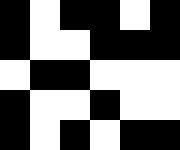[["black", "white", "black", "black", "white", "black"], ["black", "white", "white", "black", "black", "black"], ["white", "black", "black", "white", "white", "white"], ["black", "white", "white", "black", "white", "white"], ["black", "white", "black", "white", "black", "black"]]